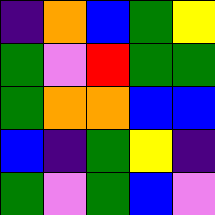[["indigo", "orange", "blue", "green", "yellow"], ["green", "violet", "red", "green", "green"], ["green", "orange", "orange", "blue", "blue"], ["blue", "indigo", "green", "yellow", "indigo"], ["green", "violet", "green", "blue", "violet"]]